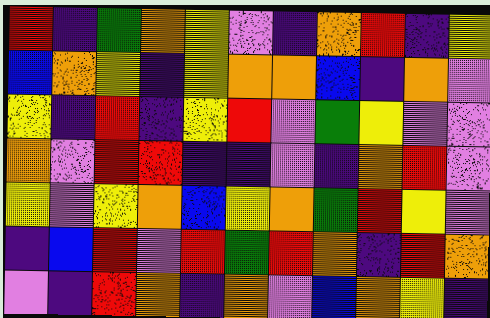[["red", "indigo", "green", "orange", "yellow", "violet", "indigo", "orange", "red", "indigo", "yellow"], ["blue", "orange", "yellow", "indigo", "yellow", "orange", "orange", "blue", "indigo", "orange", "violet"], ["yellow", "indigo", "red", "indigo", "yellow", "red", "violet", "green", "yellow", "violet", "violet"], ["orange", "violet", "red", "red", "indigo", "indigo", "violet", "indigo", "orange", "red", "violet"], ["yellow", "violet", "yellow", "orange", "blue", "yellow", "orange", "green", "red", "yellow", "violet"], ["indigo", "blue", "red", "violet", "red", "green", "red", "orange", "indigo", "red", "orange"], ["violet", "indigo", "red", "orange", "indigo", "orange", "violet", "blue", "orange", "yellow", "indigo"]]